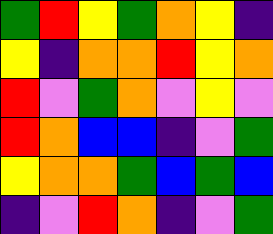[["green", "red", "yellow", "green", "orange", "yellow", "indigo"], ["yellow", "indigo", "orange", "orange", "red", "yellow", "orange"], ["red", "violet", "green", "orange", "violet", "yellow", "violet"], ["red", "orange", "blue", "blue", "indigo", "violet", "green"], ["yellow", "orange", "orange", "green", "blue", "green", "blue"], ["indigo", "violet", "red", "orange", "indigo", "violet", "green"]]